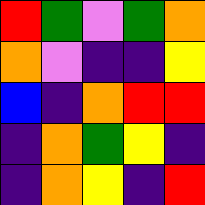[["red", "green", "violet", "green", "orange"], ["orange", "violet", "indigo", "indigo", "yellow"], ["blue", "indigo", "orange", "red", "red"], ["indigo", "orange", "green", "yellow", "indigo"], ["indigo", "orange", "yellow", "indigo", "red"]]